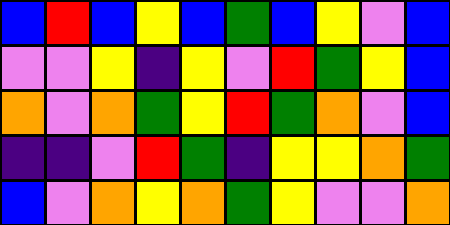[["blue", "red", "blue", "yellow", "blue", "green", "blue", "yellow", "violet", "blue"], ["violet", "violet", "yellow", "indigo", "yellow", "violet", "red", "green", "yellow", "blue"], ["orange", "violet", "orange", "green", "yellow", "red", "green", "orange", "violet", "blue"], ["indigo", "indigo", "violet", "red", "green", "indigo", "yellow", "yellow", "orange", "green"], ["blue", "violet", "orange", "yellow", "orange", "green", "yellow", "violet", "violet", "orange"]]